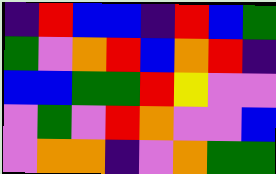[["indigo", "red", "blue", "blue", "indigo", "red", "blue", "green"], ["green", "violet", "orange", "red", "blue", "orange", "red", "indigo"], ["blue", "blue", "green", "green", "red", "yellow", "violet", "violet"], ["violet", "green", "violet", "red", "orange", "violet", "violet", "blue"], ["violet", "orange", "orange", "indigo", "violet", "orange", "green", "green"]]